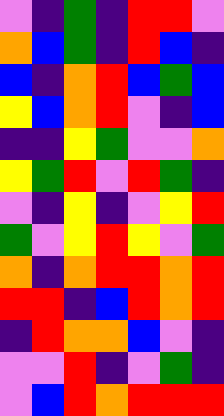[["violet", "indigo", "green", "indigo", "red", "red", "violet"], ["orange", "blue", "green", "indigo", "red", "blue", "indigo"], ["blue", "indigo", "orange", "red", "blue", "green", "blue"], ["yellow", "blue", "orange", "red", "violet", "indigo", "blue"], ["indigo", "indigo", "yellow", "green", "violet", "violet", "orange"], ["yellow", "green", "red", "violet", "red", "green", "indigo"], ["violet", "indigo", "yellow", "indigo", "violet", "yellow", "red"], ["green", "violet", "yellow", "red", "yellow", "violet", "green"], ["orange", "indigo", "orange", "red", "red", "orange", "red"], ["red", "red", "indigo", "blue", "red", "orange", "red"], ["indigo", "red", "orange", "orange", "blue", "violet", "indigo"], ["violet", "violet", "red", "indigo", "violet", "green", "indigo"], ["violet", "blue", "red", "orange", "red", "red", "red"]]